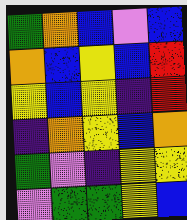[["green", "orange", "blue", "violet", "blue"], ["orange", "blue", "yellow", "blue", "red"], ["yellow", "blue", "yellow", "indigo", "red"], ["indigo", "orange", "yellow", "blue", "orange"], ["green", "violet", "indigo", "yellow", "yellow"], ["violet", "green", "green", "yellow", "blue"]]